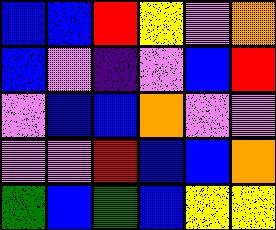[["blue", "blue", "red", "yellow", "violet", "orange"], ["blue", "violet", "indigo", "violet", "blue", "red"], ["violet", "blue", "blue", "orange", "violet", "violet"], ["violet", "violet", "red", "blue", "blue", "orange"], ["green", "blue", "green", "blue", "yellow", "yellow"]]